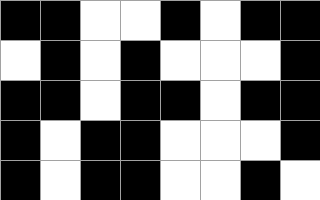[["black", "black", "white", "white", "black", "white", "black", "black"], ["white", "black", "white", "black", "white", "white", "white", "black"], ["black", "black", "white", "black", "black", "white", "black", "black"], ["black", "white", "black", "black", "white", "white", "white", "black"], ["black", "white", "black", "black", "white", "white", "black", "white"]]